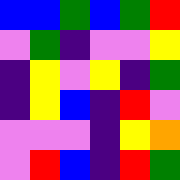[["blue", "blue", "green", "blue", "green", "red"], ["violet", "green", "indigo", "violet", "violet", "yellow"], ["indigo", "yellow", "violet", "yellow", "indigo", "green"], ["indigo", "yellow", "blue", "indigo", "red", "violet"], ["violet", "violet", "violet", "indigo", "yellow", "orange"], ["violet", "red", "blue", "indigo", "red", "green"]]